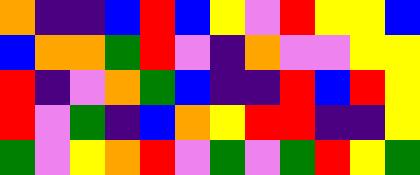[["orange", "indigo", "indigo", "blue", "red", "blue", "yellow", "violet", "red", "yellow", "yellow", "blue"], ["blue", "orange", "orange", "green", "red", "violet", "indigo", "orange", "violet", "violet", "yellow", "yellow"], ["red", "indigo", "violet", "orange", "green", "blue", "indigo", "indigo", "red", "blue", "red", "yellow"], ["red", "violet", "green", "indigo", "blue", "orange", "yellow", "red", "red", "indigo", "indigo", "yellow"], ["green", "violet", "yellow", "orange", "red", "violet", "green", "violet", "green", "red", "yellow", "green"]]